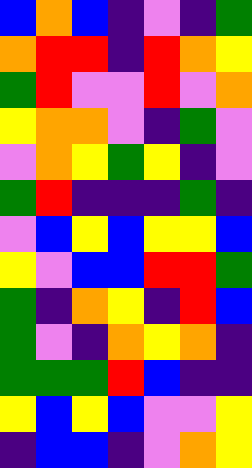[["blue", "orange", "blue", "indigo", "violet", "indigo", "green"], ["orange", "red", "red", "indigo", "red", "orange", "yellow"], ["green", "red", "violet", "violet", "red", "violet", "orange"], ["yellow", "orange", "orange", "violet", "indigo", "green", "violet"], ["violet", "orange", "yellow", "green", "yellow", "indigo", "violet"], ["green", "red", "indigo", "indigo", "indigo", "green", "indigo"], ["violet", "blue", "yellow", "blue", "yellow", "yellow", "blue"], ["yellow", "violet", "blue", "blue", "red", "red", "green"], ["green", "indigo", "orange", "yellow", "indigo", "red", "blue"], ["green", "violet", "indigo", "orange", "yellow", "orange", "indigo"], ["green", "green", "green", "red", "blue", "indigo", "indigo"], ["yellow", "blue", "yellow", "blue", "violet", "violet", "yellow"], ["indigo", "blue", "blue", "indigo", "violet", "orange", "yellow"]]